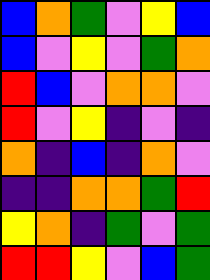[["blue", "orange", "green", "violet", "yellow", "blue"], ["blue", "violet", "yellow", "violet", "green", "orange"], ["red", "blue", "violet", "orange", "orange", "violet"], ["red", "violet", "yellow", "indigo", "violet", "indigo"], ["orange", "indigo", "blue", "indigo", "orange", "violet"], ["indigo", "indigo", "orange", "orange", "green", "red"], ["yellow", "orange", "indigo", "green", "violet", "green"], ["red", "red", "yellow", "violet", "blue", "green"]]